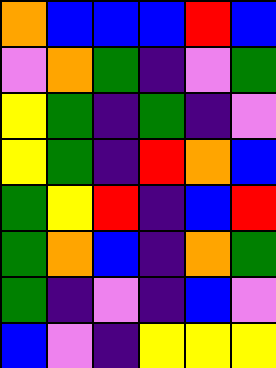[["orange", "blue", "blue", "blue", "red", "blue"], ["violet", "orange", "green", "indigo", "violet", "green"], ["yellow", "green", "indigo", "green", "indigo", "violet"], ["yellow", "green", "indigo", "red", "orange", "blue"], ["green", "yellow", "red", "indigo", "blue", "red"], ["green", "orange", "blue", "indigo", "orange", "green"], ["green", "indigo", "violet", "indigo", "blue", "violet"], ["blue", "violet", "indigo", "yellow", "yellow", "yellow"]]